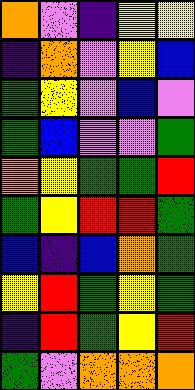[["orange", "violet", "indigo", "yellow", "yellow"], ["indigo", "orange", "violet", "yellow", "blue"], ["green", "yellow", "violet", "blue", "violet"], ["green", "blue", "violet", "violet", "green"], ["orange", "yellow", "green", "green", "red"], ["green", "yellow", "red", "red", "green"], ["blue", "indigo", "blue", "orange", "green"], ["yellow", "red", "green", "yellow", "green"], ["indigo", "red", "green", "yellow", "red"], ["green", "violet", "orange", "orange", "orange"]]